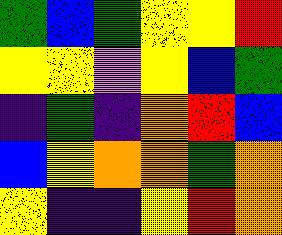[["green", "blue", "green", "yellow", "yellow", "red"], ["yellow", "yellow", "violet", "yellow", "blue", "green"], ["indigo", "green", "indigo", "orange", "red", "blue"], ["blue", "yellow", "orange", "orange", "green", "orange"], ["yellow", "indigo", "indigo", "yellow", "red", "orange"]]